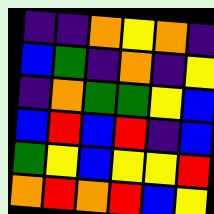[["indigo", "indigo", "orange", "yellow", "orange", "indigo"], ["blue", "green", "indigo", "orange", "indigo", "yellow"], ["indigo", "orange", "green", "green", "yellow", "blue"], ["blue", "red", "blue", "red", "indigo", "blue"], ["green", "yellow", "blue", "yellow", "yellow", "red"], ["orange", "red", "orange", "red", "blue", "yellow"]]